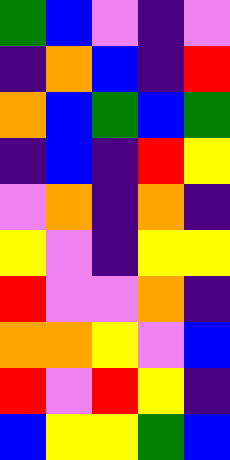[["green", "blue", "violet", "indigo", "violet"], ["indigo", "orange", "blue", "indigo", "red"], ["orange", "blue", "green", "blue", "green"], ["indigo", "blue", "indigo", "red", "yellow"], ["violet", "orange", "indigo", "orange", "indigo"], ["yellow", "violet", "indigo", "yellow", "yellow"], ["red", "violet", "violet", "orange", "indigo"], ["orange", "orange", "yellow", "violet", "blue"], ["red", "violet", "red", "yellow", "indigo"], ["blue", "yellow", "yellow", "green", "blue"]]